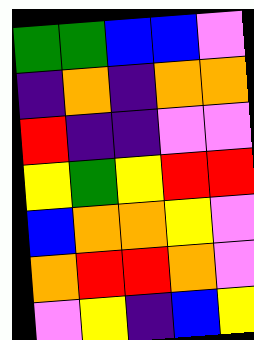[["green", "green", "blue", "blue", "violet"], ["indigo", "orange", "indigo", "orange", "orange"], ["red", "indigo", "indigo", "violet", "violet"], ["yellow", "green", "yellow", "red", "red"], ["blue", "orange", "orange", "yellow", "violet"], ["orange", "red", "red", "orange", "violet"], ["violet", "yellow", "indigo", "blue", "yellow"]]